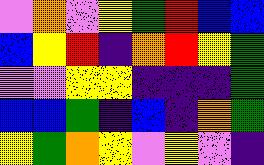[["violet", "orange", "violet", "yellow", "green", "red", "blue", "blue"], ["blue", "yellow", "red", "indigo", "orange", "red", "yellow", "green"], ["violet", "violet", "yellow", "yellow", "indigo", "indigo", "indigo", "green"], ["blue", "blue", "green", "indigo", "blue", "indigo", "orange", "green"], ["yellow", "green", "orange", "yellow", "violet", "yellow", "violet", "indigo"]]